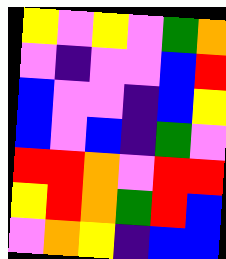[["yellow", "violet", "yellow", "violet", "green", "orange"], ["violet", "indigo", "violet", "violet", "blue", "red"], ["blue", "violet", "violet", "indigo", "blue", "yellow"], ["blue", "violet", "blue", "indigo", "green", "violet"], ["red", "red", "orange", "violet", "red", "red"], ["yellow", "red", "orange", "green", "red", "blue"], ["violet", "orange", "yellow", "indigo", "blue", "blue"]]